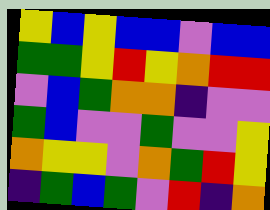[["yellow", "blue", "yellow", "blue", "blue", "violet", "blue", "blue"], ["green", "green", "yellow", "red", "yellow", "orange", "red", "red"], ["violet", "blue", "green", "orange", "orange", "indigo", "violet", "violet"], ["green", "blue", "violet", "violet", "green", "violet", "violet", "yellow"], ["orange", "yellow", "yellow", "violet", "orange", "green", "red", "yellow"], ["indigo", "green", "blue", "green", "violet", "red", "indigo", "orange"]]